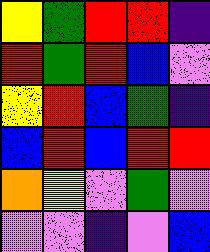[["yellow", "green", "red", "red", "indigo"], ["red", "green", "red", "blue", "violet"], ["yellow", "red", "blue", "green", "indigo"], ["blue", "red", "blue", "red", "red"], ["orange", "yellow", "violet", "green", "violet"], ["violet", "violet", "indigo", "violet", "blue"]]